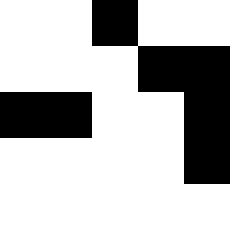[["white", "white", "black", "white", "white"], ["white", "white", "white", "black", "black"], ["black", "black", "white", "white", "black"], ["white", "white", "white", "white", "black"], ["white", "white", "white", "white", "white"]]